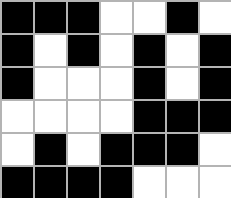[["black", "black", "black", "white", "white", "black", "white"], ["black", "white", "black", "white", "black", "white", "black"], ["black", "white", "white", "white", "black", "white", "black"], ["white", "white", "white", "white", "black", "black", "black"], ["white", "black", "white", "black", "black", "black", "white"], ["black", "black", "black", "black", "white", "white", "white"]]